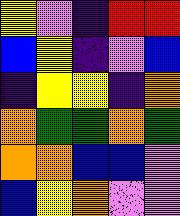[["yellow", "violet", "indigo", "red", "red"], ["blue", "yellow", "indigo", "violet", "blue"], ["indigo", "yellow", "yellow", "indigo", "orange"], ["orange", "green", "green", "orange", "green"], ["orange", "orange", "blue", "blue", "violet"], ["blue", "yellow", "orange", "violet", "violet"]]